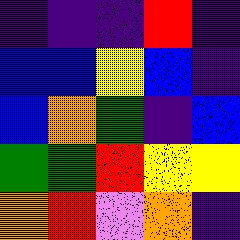[["indigo", "indigo", "indigo", "red", "indigo"], ["blue", "blue", "yellow", "blue", "indigo"], ["blue", "orange", "green", "indigo", "blue"], ["green", "green", "red", "yellow", "yellow"], ["orange", "red", "violet", "orange", "indigo"]]